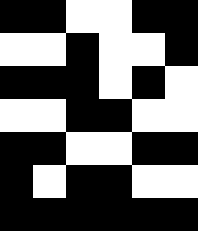[["black", "black", "white", "white", "black", "black"], ["white", "white", "black", "white", "white", "black"], ["black", "black", "black", "white", "black", "white"], ["white", "white", "black", "black", "white", "white"], ["black", "black", "white", "white", "black", "black"], ["black", "white", "black", "black", "white", "white"], ["black", "black", "black", "black", "black", "black"]]